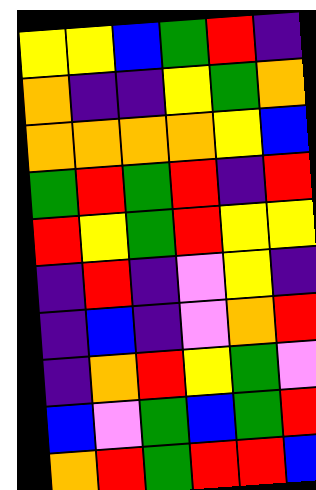[["yellow", "yellow", "blue", "green", "red", "indigo"], ["orange", "indigo", "indigo", "yellow", "green", "orange"], ["orange", "orange", "orange", "orange", "yellow", "blue"], ["green", "red", "green", "red", "indigo", "red"], ["red", "yellow", "green", "red", "yellow", "yellow"], ["indigo", "red", "indigo", "violet", "yellow", "indigo"], ["indigo", "blue", "indigo", "violet", "orange", "red"], ["indigo", "orange", "red", "yellow", "green", "violet"], ["blue", "violet", "green", "blue", "green", "red"], ["orange", "red", "green", "red", "red", "blue"]]